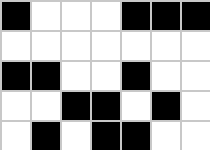[["black", "white", "white", "white", "black", "black", "black"], ["white", "white", "white", "white", "white", "white", "white"], ["black", "black", "white", "white", "black", "white", "white"], ["white", "white", "black", "black", "white", "black", "white"], ["white", "black", "white", "black", "black", "white", "white"]]